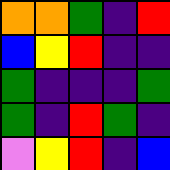[["orange", "orange", "green", "indigo", "red"], ["blue", "yellow", "red", "indigo", "indigo"], ["green", "indigo", "indigo", "indigo", "green"], ["green", "indigo", "red", "green", "indigo"], ["violet", "yellow", "red", "indigo", "blue"]]